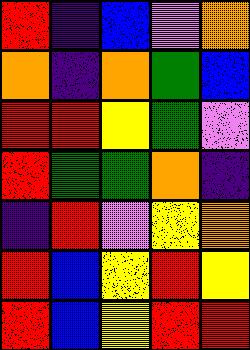[["red", "indigo", "blue", "violet", "orange"], ["orange", "indigo", "orange", "green", "blue"], ["red", "red", "yellow", "green", "violet"], ["red", "green", "green", "orange", "indigo"], ["indigo", "red", "violet", "yellow", "orange"], ["red", "blue", "yellow", "red", "yellow"], ["red", "blue", "yellow", "red", "red"]]